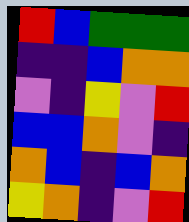[["red", "blue", "green", "green", "green"], ["indigo", "indigo", "blue", "orange", "orange"], ["violet", "indigo", "yellow", "violet", "red"], ["blue", "blue", "orange", "violet", "indigo"], ["orange", "blue", "indigo", "blue", "orange"], ["yellow", "orange", "indigo", "violet", "red"]]